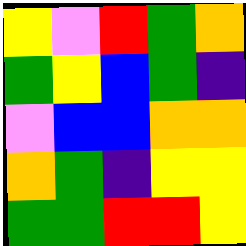[["yellow", "violet", "red", "green", "orange"], ["green", "yellow", "blue", "green", "indigo"], ["violet", "blue", "blue", "orange", "orange"], ["orange", "green", "indigo", "yellow", "yellow"], ["green", "green", "red", "red", "yellow"]]